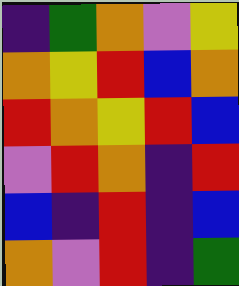[["indigo", "green", "orange", "violet", "yellow"], ["orange", "yellow", "red", "blue", "orange"], ["red", "orange", "yellow", "red", "blue"], ["violet", "red", "orange", "indigo", "red"], ["blue", "indigo", "red", "indigo", "blue"], ["orange", "violet", "red", "indigo", "green"]]